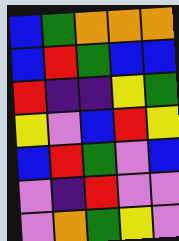[["blue", "green", "orange", "orange", "orange"], ["blue", "red", "green", "blue", "blue"], ["red", "indigo", "indigo", "yellow", "green"], ["yellow", "violet", "blue", "red", "yellow"], ["blue", "red", "green", "violet", "blue"], ["violet", "indigo", "red", "violet", "violet"], ["violet", "orange", "green", "yellow", "violet"]]